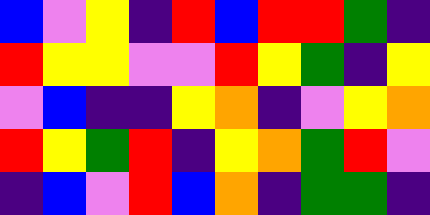[["blue", "violet", "yellow", "indigo", "red", "blue", "red", "red", "green", "indigo"], ["red", "yellow", "yellow", "violet", "violet", "red", "yellow", "green", "indigo", "yellow"], ["violet", "blue", "indigo", "indigo", "yellow", "orange", "indigo", "violet", "yellow", "orange"], ["red", "yellow", "green", "red", "indigo", "yellow", "orange", "green", "red", "violet"], ["indigo", "blue", "violet", "red", "blue", "orange", "indigo", "green", "green", "indigo"]]